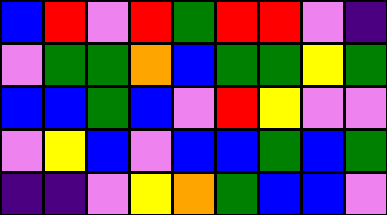[["blue", "red", "violet", "red", "green", "red", "red", "violet", "indigo"], ["violet", "green", "green", "orange", "blue", "green", "green", "yellow", "green"], ["blue", "blue", "green", "blue", "violet", "red", "yellow", "violet", "violet"], ["violet", "yellow", "blue", "violet", "blue", "blue", "green", "blue", "green"], ["indigo", "indigo", "violet", "yellow", "orange", "green", "blue", "blue", "violet"]]